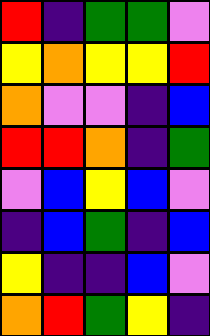[["red", "indigo", "green", "green", "violet"], ["yellow", "orange", "yellow", "yellow", "red"], ["orange", "violet", "violet", "indigo", "blue"], ["red", "red", "orange", "indigo", "green"], ["violet", "blue", "yellow", "blue", "violet"], ["indigo", "blue", "green", "indigo", "blue"], ["yellow", "indigo", "indigo", "blue", "violet"], ["orange", "red", "green", "yellow", "indigo"]]